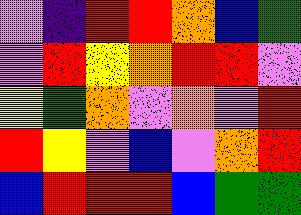[["violet", "indigo", "red", "red", "orange", "blue", "green"], ["violet", "red", "yellow", "orange", "red", "red", "violet"], ["yellow", "green", "orange", "violet", "orange", "violet", "red"], ["red", "yellow", "violet", "blue", "violet", "orange", "red"], ["blue", "red", "red", "red", "blue", "green", "green"]]